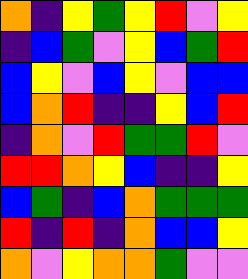[["orange", "indigo", "yellow", "green", "yellow", "red", "violet", "yellow"], ["indigo", "blue", "green", "violet", "yellow", "blue", "green", "red"], ["blue", "yellow", "violet", "blue", "yellow", "violet", "blue", "blue"], ["blue", "orange", "red", "indigo", "indigo", "yellow", "blue", "red"], ["indigo", "orange", "violet", "red", "green", "green", "red", "violet"], ["red", "red", "orange", "yellow", "blue", "indigo", "indigo", "yellow"], ["blue", "green", "indigo", "blue", "orange", "green", "green", "green"], ["red", "indigo", "red", "indigo", "orange", "blue", "blue", "yellow"], ["orange", "violet", "yellow", "orange", "orange", "green", "violet", "violet"]]